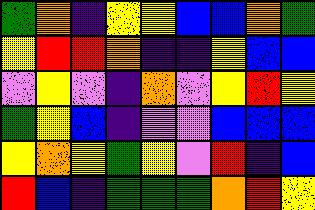[["green", "orange", "indigo", "yellow", "yellow", "blue", "blue", "orange", "green"], ["yellow", "red", "red", "orange", "indigo", "indigo", "yellow", "blue", "blue"], ["violet", "yellow", "violet", "indigo", "orange", "violet", "yellow", "red", "yellow"], ["green", "yellow", "blue", "indigo", "violet", "violet", "blue", "blue", "blue"], ["yellow", "orange", "yellow", "green", "yellow", "violet", "red", "indigo", "blue"], ["red", "blue", "indigo", "green", "green", "green", "orange", "red", "yellow"]]